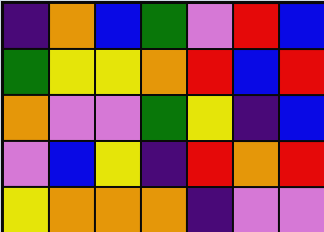[["indigo", "orange", "blue", "green", "violet", "red", "blue"], ["green", "yellow", "yellow", "orange", "red", "blue", "red"], ["orange", "violet", "violet", "green", "yellow", "indigo", "blue"], ["violet", "blue", "yellow", "indigo", "red", "orange", "red"], ["yellow", "orange", "orange", "orange", "indigo", "violet", "violet"]]